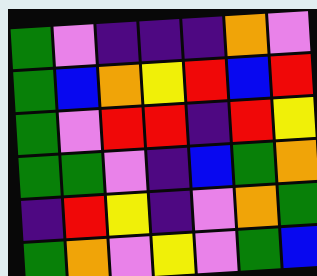[["green", "violet", "indigo", "indigo", "indigo", "orange", "violet"], ["green", "blue", "orange", "yellow", "red", "blue", "red"], ["green", "violet", "red", "red", "indigo", "red", "yellow"], ["green", "green", "violet", "indigo", "blue", "green", "orange"], ["indigo", "red", "yellow", "indigo", "violet", "orange", "green"], ["green", "orange", "violet", "yellow", "violet", "green", "blue"]]